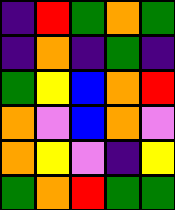[["indigo", "red", "green", "orange", "green"], ["indigo", "orange", "indigo", "green", "indigo"], ["green", "yellow", "blue", "orange", "red"], ["orange", "violet", "blue", "orange", "violet"], ["orange", "yellow", "violet", "indigo", "yellow"], ["green", "orange", "red", "green", "green"]]